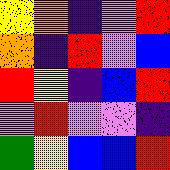[["yellow", "orange", "indigo", "violet", "red"], ["orange", "indigo", "red", "violet", "blue"], ["red", "yellow", "indigo", "blue", "red"], ["violet", "red", "violet", "violet", "indigo"], ["green", "yellow", "blue", "blue", "red"]]